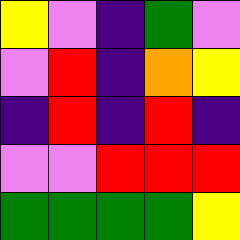[["yellow", "violet", "indigo", "green", "violet"], ["violet", "red", "indigo", "orange", "yellow"], ["indigo", "red", "indigo", "red", "indigo"], ["violet", "violet", "red", "red", "red"], ["green", "green", "green", "green", "yellow"]]